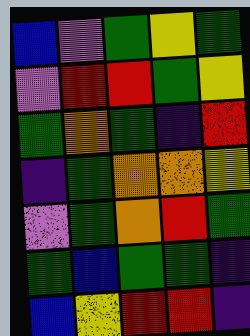[["blue", "violet", "green", "yellow", "green"], ["violet", "red", "red", "green", "yellow"], ["green", "orange", "green", "indigo", "red"], ["indigo", "green", "orange", "orange", "yellow"], ["violet", "green", "orange", "red", "green"], ["green", "blue", "green", "green", "indigo"], ["blue", "yellow", "red", "red", "indigo"]]